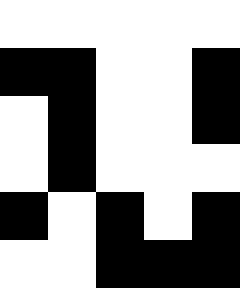[["white", "white", "white", "white", "white"], ["black", "black", "white", "white", "black"], ["white", "black", "white", "white", "black"], ["white", "black", "white", "white", "white"], ["black", "white", "black", "white", "black"], ["white", "white", "black", "black", "black"]]